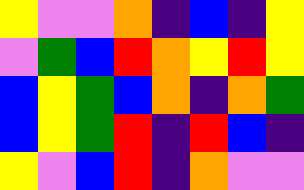[["yellow", "violet", "violet", "orange", "indigo", "blue", "indigo", "yellow"], ["violet", "green", "blue", "red", "orange", "yellow", "red", "yellow"], ["blue", "yellow", "green", "blue", "orange", "indigo", "orange", "green"], ["blue", "yellow", "green", "red", "indigo", "red", "blue", "indigo"], ["yellow", "violet", "blue", "red", "indigo", "orange", "violet", "violet"]]